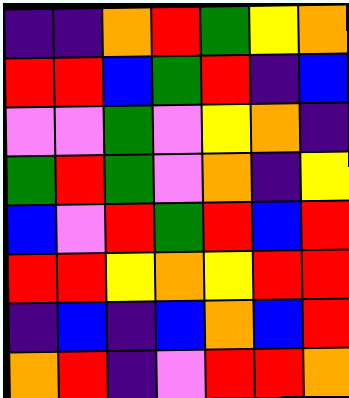[["indigo", "indigo", "orange", "red", "green", "yellow", "orange"], ["red", "red", "blue", "green", "red", "indigo", "blue"], ["violet", "violet", "green", "violet", "yellow", "orange", "indigo"], ["green", "red", "green", "violet", "orange", "indigo", "yellow"], ["blue", "violet", "red", "green", "red", "blue", "red"], ["red", "red", "yellow", "orange", "yellow", "red", "red"], ["indigo", "blue", "indigo", "blue", "orange", "blue", "red"], ["orange", "red", "indigo", "violet", "red", "red", "orange"]]